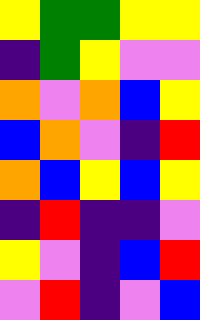[["yellow", "green", "green", "yellow", "yellow"], ["indigo", "green", "yellow", "violet", "violet"], ["orange", "violet", "orange", "blue", "yellow"], ["blue", "orange", "violet", "indigo", "red"], ["orange", "blue", "yellow", "blue", "yellow"], ["indigo", "red", "indigo", "indigo", "violet"], ["yellow", "violet", "indigo", "blue", "red"], ["violet", "red", "indigo", "violet", "blue"]]